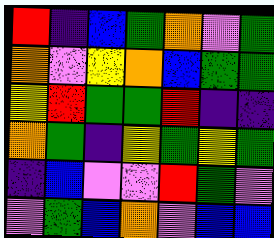[["red", "indigo", "blue", "green", "orange", "violet", "green"], ["orange", "violet", "yellow", "orange", "blue", "green", "green"], ["yellow", "red", "green", "green", "red", "indigo", "indigo"], ["orange", "green", "indigo", "yellow", "green", "yellow", "green"], ["indigo", "blue", "violet", "violet", "red", "green", "violet"], ["violet", "green", "blue", "orange", "violet", "blue", "blue"]]